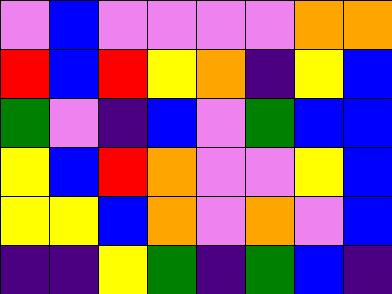[["violet", "blue", "violet", "violet", "violet", "violet", "orange", "orange"], ["red", "blue", "red", "yellow", "orange", "indigo", "yellow", "blue"], ["green", "violet", "indigo", "blue", "violet", "green", "blue", "blue"], ["yellow", "blue", "red", "orange", "violet", "violet", "yellow", "blue"], ["yellow", "yellow", "blue", "orange", "violet", "orange", "violet", "blue"], ["indigo", "indigo", "yellow", "green", "indigo", "green", "blue", "indigo"]]